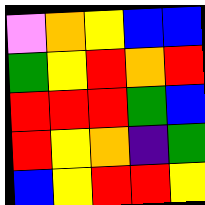[["violet", "orange", "yellow", "blue", "blue"], ["green", "yellow", "red", "orange", "red"], ["red", "red", "red", "green", "blue"], ["red", "yellow", "orange", "indigo", "green"], ["blue", "yellow", "red", "red", "yellow"]]